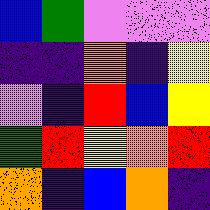[["blue", "green", "violet", "violet", "violet"], ["indigo", "indigo", "orange", "indigo", "yellow"], ["violet", "indigo", "red", "blue", "yellow"], ["green", "red", "yellow", "orange", "red"], ["orange", "indigo", "blue", "orange", "indigo"]]